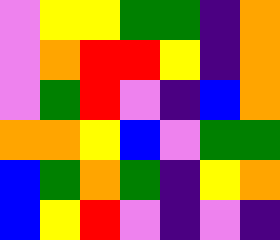[["violet", "yellow", "yellow", "green", "green", "indigo", "orange"], ["violet", "orange", "red", "red", "yellow", "indigo", "orange"], ["violet", "green", "red", "violet", "indigo", "blue", "orange"], ["orange", "orange", "yellow", "blue", "violet", "green", "green"], ["blue", "green", "orange", "green", "indigo", "yellow", "orange"], ["blue", "yellow", "red", "violet", "indigo", "violet", "indigo"]]